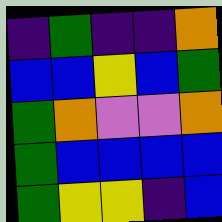[["indigo", "green", "indigo", "indigo", "orange"], ["blue", "blue", "yellow", "blue", "green"], ["green", "orange", "violet", "violet", "orange"], ["green", "blue", "blue", "blue", "blue"], ["green", "yellow", "yellow", "indigo", "blue"]]